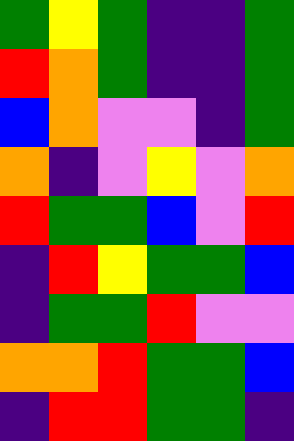[["green", "yellow", "green", "indigo", "indigo", "green"], ["red", "orange", "green", "indigo", "indigo", "green"], ["blue", "orange", "violet", "violet", "indigo", "green"], ["orange", "indigo", "violet", "yellow", "violet", "orange"], ["red", "green", "green", "blue", "violet", "red"], ["indigo", "red", "yellow", "green", "green", "blue"], ["indigo", "green", "green", "red", "violet", "violet"], ["orange", "orange", "red", "green", "green", "blue"], ["indigo", "red", "red", "green", "green", "indigo"]]